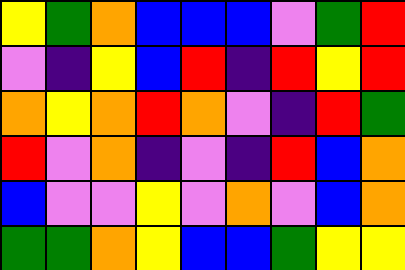[["yellow", "green", "orange", "blue", "blue", "blue", "violet", "green", "red"], ["violet", "indigo", "yellow", "blue", "red", "indigo", "red", "yellow", "red"], ["orange", "yellow", "orange", "red", "orange", "violet", "indigo", "red", "green"], ["red", "violet", "orange", "indigo", "violet", "indigo", "red", "blue", "orange"], ["blue", "violet", "violet", "yellow", "violet", "orange", "violet", "blue", "orange"], ["green", "green", "orange", "yellow", "blue", "blue", "green", "yellow", "yellow"]]